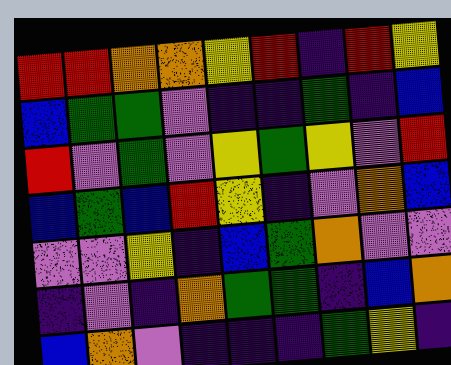[["red", "red", "orange", "orange", "yellow", "red", "indigo", "red", "yellow"], ["blue", "green", "green", "violet", "indigo", "indigo", "green", "indigo", "blue"], ["red", "violet", "green", "violet", "yellow", "green", "yellow", "violet", "red"], ["blue", "green", "blue", "red", "yellow", "indigo", "violet", "orange", "blue"], ["violet", "violet", "yellow", "indigo", "blue", "green", "orange", "violet", "violet"], ["indigo", "violet", "indigo", "orange", "green", "green", "indigo", "blue", "orange"], ["blue", "orange", "violet", "indigo", "indigo", "indigo", "green", "yellow", "indigo"]]